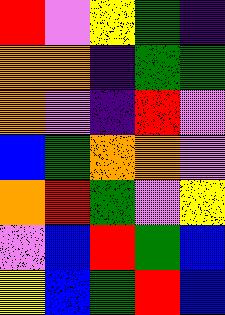[["red", "violet", "yellow", "green", "indigo"], ["orange", "orange", "indigo", "green", "green"], ["orange", "violet", "indigo", "red", "violet"], ["blue", "green", "orange", "orange", "violet"], ["orange", "red", "green", "violet", "yellow"], ["violet", "blue", "red", "green", "blue"], ["yellow", "blue", "green", "red", "blue"]]